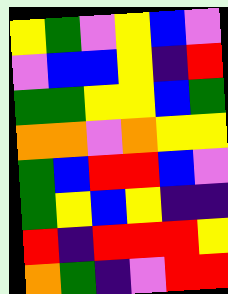[["yellow", "green", "violet", "yellow", "blue", "violet"], ["violet", "blue", "blue", "yellow", "indigo", "red"], ["green", "green", "yellow", "yellow", "blue", "green"], ["orange", "orange", "violet", "orange", "yellow", "yellow"], ["green", "blue", "red", "red", "blue", "violet"], ["green", "yellow", "blue", "yellow", "indigo", "indigo"], ["red", "indigo", "red", "red", "red", "yellow"], ["orange", "green", "indigo", "violet", "red", "red"]]